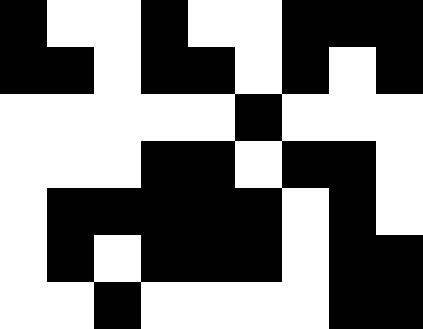[["black", "white", "white", "black", "white", "white", "black", "black", "black"], ["black", "black", "white", "black", "black", "white", "black", "white", "black"], ["white", "white", "white", "white", "white", "black", "white", "white", "white"], ["white", "white", "white", "black", "black", "white", "black", "black", "white"], ["white", "black", "black", "black", "black", "black", "white", "black", "white"], ["white", "black", "white", "black", "black", "black", "white", "black", "black"], ["white", "white", "black", "white", "white", "white", "white", "black", "black"]]